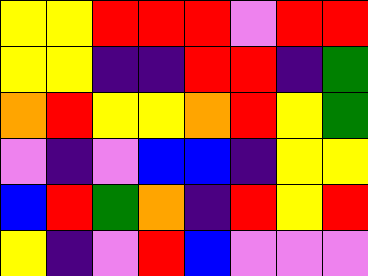[["yellow", "yellow", "red", "red", "red", "violet", "red", "red"], ["yellow", "yellow", "indigo", "indigo", "red", "red", "indigo", "green"], ["orange", "red", "yellow", "yellow", "orange", "red", "yellow", "green"], ["violet", "indigo", "violet", "blue", "blue", "indigo", "yellow", "yellow"], ["blue", "red", "green", "orange", "indigo", "red", "yellow", "red"], ["yellow", "indigo", "violet", "red", "blue", "violet", "violet", "violet"]]